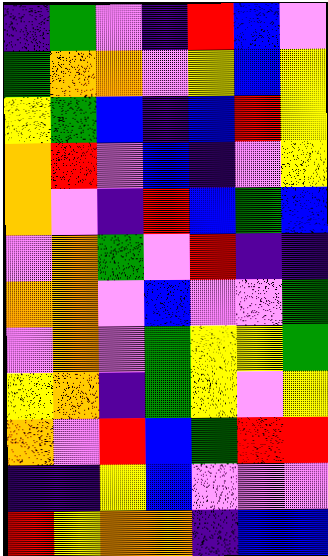[["indigo", "green", "violet", "indigo", "red", "blue", "violet"], ["green", "orange", "orange", "violet", "yellow", "blue", "yellow"], ["yellow", "green", "blue", "indigo", "blue", "red", "yellow"], ["orange", "red", "violet", "blue", "indigo", "violet", "yellow"], ["orange", "violet", "indigo", "red", "blue", "green", "blue"], ["violet", "orange", "green", "violet", "red", "indigo", "indigo"], ["orange", "orange", "violet", "blue", "violet", "violet", "green"], ["violet", "orange", "violet", "green", "yellow", "yellow", "green"], ["yellow", "orange", "indigo", "green", "yellow", "violet", "yellow"], ["orange", "violet", "red", "blue", "green", "red", "red"], ["indigo", "indigo", "yellow", "blue", "violet", "violet", "violet"], ["red", "yellow", "orange", "orange", "indigo", "blue", "blue"]]